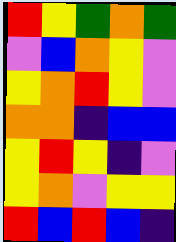[["red", "yellow", "green", "orange", "green"], ["violet", "blue", "orange", "yellow", "violet"], ["yellow", "orange", "red", "yellow", "violet"], ["orange", "orange", "indigo", "blue", "blue"], ["yellow", "red", "yellow", "indigo", "violet"], ["yellow", "orange", "violet", "yellow", "yellow"], ["red", "blue", "red", "blue", "indigo"]]